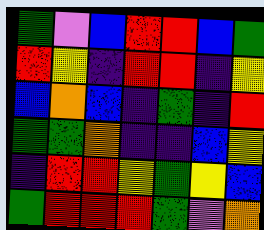[["green", "violet", "blue", "red", "red", "blue", "green"], ["red", "yellow", "indigo", "red", "red", "indigo", "yellow"], ["blue", "orange", "blue", "indigo", "green", "indigo", "red"], ["green", "green", "orange", "indigo", "indigo", "blue", "yellow"], ["indigo", "red", "red", "yellow", "green", "yellow", "blue"], ["green", "red", "red", "red", "green", "violet", "orange"]]